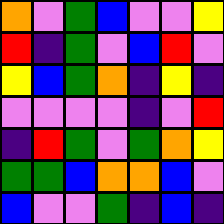[["orange", "violet", "green", "blue", "violet", "violet", "yellow"], ["red", "indigo", "green", "violet", "blue", "red", "violet"], ["yellow", "blue", "green", "orange", "indigo", "yellow", "indigo"], ["violet", "violet", "violet", "violet", "indigo", "violet", "red"], ["indigo", "red", "green", "violet", "green", "orange", "yellow"], ["green", "green", "blue", "orange", "orange", "blue", "violet"], ["blue", "violet", "violet", "green", "indigo", "blue", "indigo"]]